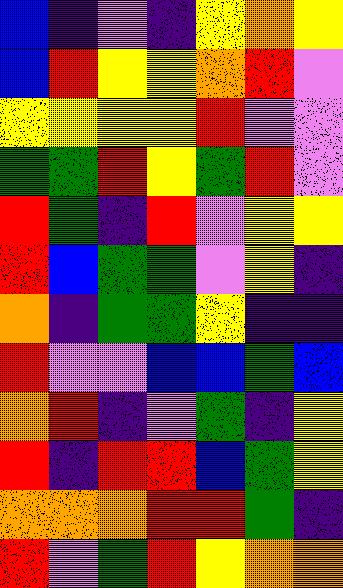[["blue", "indigo", "violet", "indigo", "yellow", "orange", "yellow"], ["blue", "red", "yellow", "yellow", "orange", "red", "violet"], ["yellow", "yellow", "yellow", "yellow", "red", "violet", "violet"], ["green", "green", "red", "yellow", "green", "red", "violet"], ["red", "green", "indigo", "red", "violet", "yellow", "yellow"], ["red", "blue", "green", "green", "violet", "yellow", "indigo"], ["orange", "indigo", "green", "green", "yellow", "indigo", "indigo"], ["red", "violet", "violet", "blue", "blue", "green", "blue"], ["orange", "red", "indigo", "violet", "green", "indigo", "yellow"], ["red", "indigo", "red", "red", "blue", "green", "yellow"], ["orange", "orange", "orange", "red", "red", "green", "indigo"], ["red", "violet", "green", "red", "yellow", "orange", "orange"]]